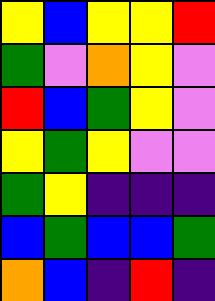[["yellow", "blue", "yellow", "yellow", "red"], ["green", "violet", "orange", "yellow", "violet"], ["red", "blue", "green", "yellow", "violet"], ["yellow", "green", "yellow", "violet", "violet"], ["green", "yellow", "indigo", "indigo", "indigo"], ["blue", "green", "blue", "blue", "green"], ["orange", "blue", "indigo", "red", "indigo"]]